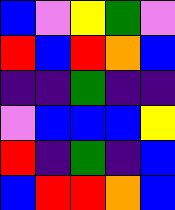[["blue", "violet", "yellow", "green", "violet"], ["red", "blue", "red", "orange", "blue"], ["indigo", "indigo", "green", "indigo", "indigo"], ["violet", "blue", "blue", "blue", "yellow"], ["red", "indigo", "green", "indigo", "blue"], ["blue", "red", "red", "orange", "blue"]]